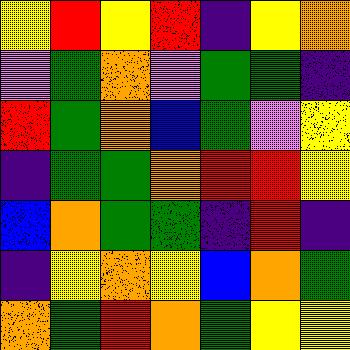[["yellow", "red", "yellow", "red", "indigo", "yellow", "orange"], ["violet", "green", "orange", "violet", "green", "green", "indigo"], ["red", "green", "orange", "blue", "green", "violet", "yellow"], ["indigo", "green", "green", "orange", "red", "red", "yellow"], ["blue", "orange", "green", "green", "indigo", "red", "indigo"], ["indigo", "yellow", "orange", "yellow", "blue", "orange", "green"], ["orange", "green", "red", "orange", "green", "yellow", "yellow"]]